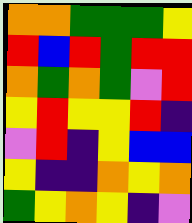[["orange", "orange", "green", "green", "green", "yellow"], ["red", "blue", "red", "green", "red", "red"], ["orange", "green", "orange", "green", "violet", "red"], ["yellow", "red", "yellow", "yellow", "red", "indigo"], ["violet", "red", "indigo", "yellow", "blue", "blue"], ["yellow", "indigo", "indigo", "orange", "yellow", "orange"], ["green", "yellow", "orange", "yellow", "indigo", "violet"]]